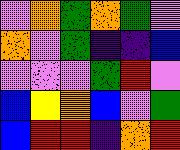[["violet", "orange", "green", "orange", "green", "violet"], ["orange", "violet", "green", "indigo", "indigo", "blue"], ["violet", "violet", "violet", "green", "red", "violet"], ["blue", "yellow", "orange", "blue", "violet", "green"], ["blue", "red", "red", "indigo", "orange", "red"]]